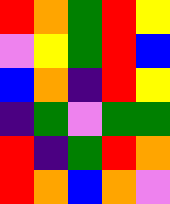[["red", "orange", "green", "red", "yellow"], ["violet", "yellow", "green", "red", "blue"], ["blue", "orange", "indigo", "red", "yellow"], ["indigo", "green", "violet", "green", "green"], ["red", "indigo", "green", "red", "orange"], ["red", "orange", "blue", "orange", "violet"]]